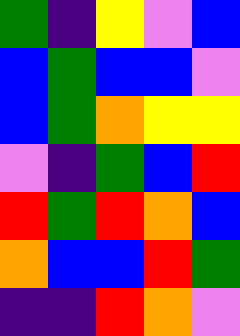[["green", "indigo", "yellow", "violet", "blue"], ["blue", "green", "blue", "blue", "violet"], ["blue", "green", "orange", "yellow", "yellow"], ["violet", "indigo", "green", "blue", "red"], ["red", "green", "red", "orange", "blue"], ["orange", "blue", "blue", "red", "green"], ["indigo", "indigo", "red", "orange", "violet"]]